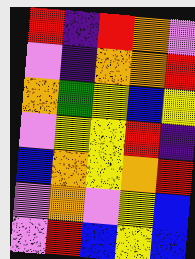[["red", "indigo", "red", "orange", "violet"], ["violet", "indigo", "orange", "orange", "red"], ["orange", "green", "yellow", "blue", "yellow"], ["violet", "yellow", "yellow", "red", "indigo"], ["blue", "orange", "yellow", "orange", "red"], ["violet", "orange", "violet", "yellow", "blue"], ["violet", "red", "blue", "yellow", "blue"]]